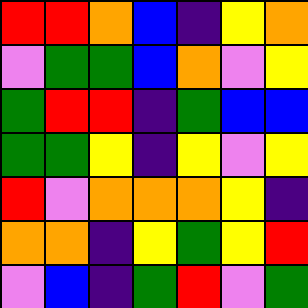[["red", "red", "orange", "blue", "indigo", "yellow", "orange"], ["violet", "green", "green", "blue", "orange", "violet", "yellow"], ["green", "red", "red", "indigo", "green", "blue", "blue"], ["green", "green", "yellow", "indigo", "yellow", "violet", "yellow"], ["red", "violet", "orange", "orange", "orange", "yellow", "indigo"], ["orange", "orange", "indigo", "yellow", "green", "yellow", "red"], ["violet", "blue", "indigo", "green", "red", "violet", "green"]]